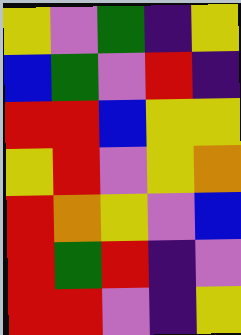[["yellow", "violet", "green", "indigo", "yellow"], ["blue", "green", "violet", "red", "indigo"], ["red", "red", "blue", "yellow", "yellow"], ["yellow", "red", "violet", "yellow", "orange"], ["red", "orange", "yellow", "violet", "blue"], ["red", "green", "red", "indigo", "violet"], ["red", "red", "violet", "indigo", "yellow"]]